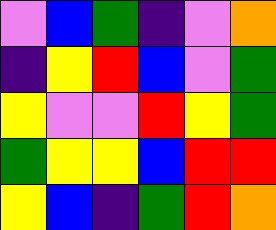[["violet", "blue", "green", "indigo", "violet", "orange"], ["indigo", "yellow", "red", "blue", "violet", "green"], ["yellow", "violet", "violet", "red", "yellow", "green"], ["green", "yellow", "yellow", "blue", "red", "red"], ["yellow", "blue", "indigo", "green", "red", "orange"]]